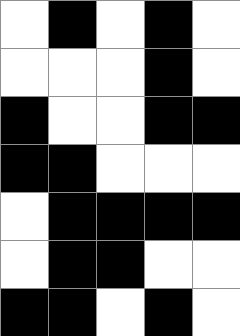[["white", "black", "white", "black", "white"], ["white", "white", "white", "black", "white"], ["black", "white", "white", "black", "black"], ["black", "black", "white", "white", "white"], ["white", "black", "black", "black", "black"], ["white", "black", "black", "white", "white"], ["black", "black", "white", "black", "white"]]